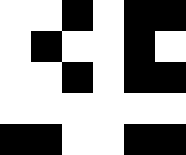[["white", "white", "black", "white", "black", "black"], ["white", "black", "white", "white", "black", "white"], ["white", "white", "black", "white", "black", "black"], ["white", "white", "white", "white", "white", "white"], ["black", "black", "white", "white", "black", "black"]]